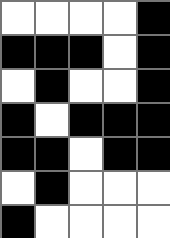[["white", "white", "white", "white", "black"], ["black", "black", "black", "white", "black"], ["white", "black", "white", "white", "black"], ["black", "white", "black", "black", "black"], ["black", "black", "white", "black", "black"], ["white", "black", "white", "white", "white"], ["black", "white", "white", "white", "white"]]